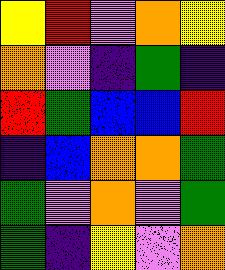[["yellow", "red", "violet", "orange", "yellow"], ["orange", "violet", "indigo", "green", "indigo"], ["red", "green", "blue", "blue", "red"], ["indigo", "blue", "orange", "orange", "green"], ["green", "violet", "orange", "violet", "green"], ["green", "indigo", "yellow", "violet", "orange"]]